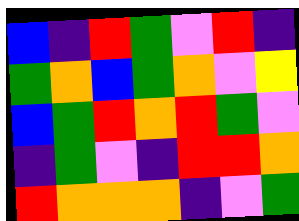[["blue", "indigo", "red", "green", "violet", "red", "indigo"], ["green", "orange", "blue", "green", "orange", "violet", "yellow"], ["blue", "green", "red", "orange", "red", "green", "violet"], ["indigo", "green", "violet", "indigo", "red", "red", "orange"], ["red", "orange", "orange", "orange", "indigo", "violet", "green"]]